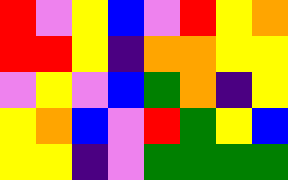[["red", "violet", "yellow", "blue", "violet", "red", "yellow", "orange"], ["red", "red", "yellow", "indigo", "orange", "orange", "yellow", "yellow"], ["violet", "yellow", "violet", "blue", "green", "orange", "indigo", "yellow"], ["yellow", "orange", "blue", "violet", "red", "green", "yellow", "blue"], ["yellow", "yellow", "indigo", "violet", "green", "green", "green", "green"]]